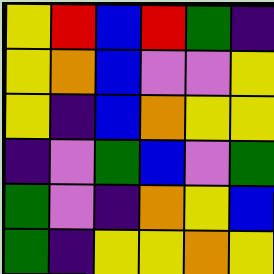[["yellow", "red", "blue", "red", "green", "indigo"], ["yellow", "orange", "blue", "violet", "violet", "yellow"], ["yellow", "indigo", "blue", "orange", "yellow", "yellow"], ["indigo", "violet", "green", "blue", "violet", "green"], ["green", "violet", "indigo", "orange", "yellow", "blue"], ["green", "indigo", "yellow", "yellow", "orange", "yellow"]]